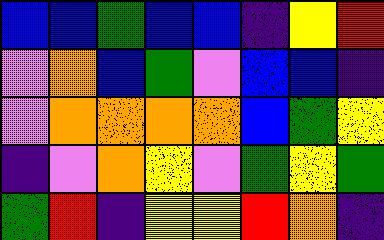[["blue", "blue", "green", "blue", "blue", "indigo", "yellow", "red"], ["violet", "orange", "blue", "green", "violet", "blue", "blue", "indigo"], ["violet", "orange", "orange", "orange", "orange", "blue", "green", "yellow"], ["indigo", "violet", "orange", "yellow", "violet", "green", "yellow", "green"], ["green", "red", "indigo", "yellow", "yellow", "red", "orange", "indigo"]]